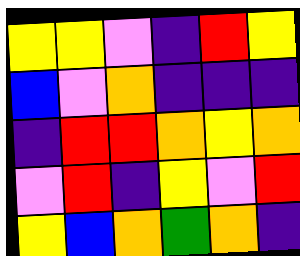[["yellow", "yellow", "violet", "indigo", "red", "yellow"], ["blue", "violet", "orange", "indigo", "indigo", "indigo"], ["indigo", "red", "red", "orange", "yellow", "orange"], ["violet", "red", "indigo", "yellow", "violet", "red"], ["yellow", "blue", "orange", "green", "orange", "indigo"]]